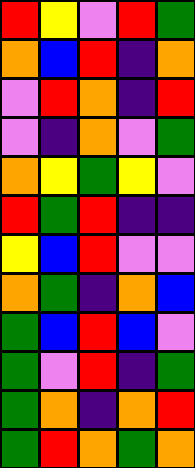[["red", "yellow", "violet", "red", "green"], ["orange", "blue", "red", "indigo", "orange"], ["violet", "red", "orange", "indigo", "red"], ["violet", "indigo", "orange", "violet", "green"], ["orange", "yellow", "green", "yellow", "violet"], ["red", "green", "red", "indigo", "indigo"], ["yellow", "blue", "red", "violet", "violet"], ["orange", "green", "indigo", "orange", "blue"], ["green", "blue", "red", "blue", "violet"], ["green", "violet", "red", "indigo", "green"], ["green", "orange", "indigo", "orange", "red"], ["green", "red", "orange", "green", "orange"]]